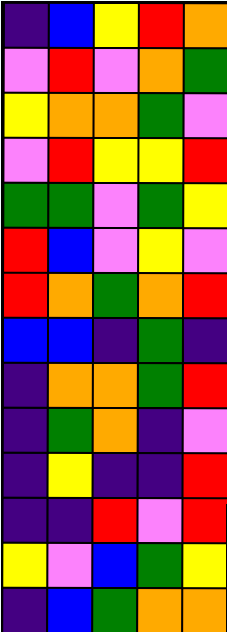[["indigo", "blue", "yellow", "red", "orange"], ["violet", "red", "violet", "orange", "green"], ["yellow", "orange", "orange", "green", "violet"], ["violet", "red", "yellow", "yellow", "red"], ["green", "green", "violet", "green", "yellow"], ["red", "blue", "violet", "yellow", "violet"], ["red", "orange", "green", "orange", "red"], ["blue", "blue", "indigo", "green", "indigo"], ["indigo", "orange", "orange", "green", "red"], ["indigo", "green", "orange", "indigo", "violet"], ["indigo", "yellow", "indigo", "indigo", "red"], ["indigo", "indigo", "red", "violet", "red"], ["yellow", "violet", "blue", "green", "yellow"], ["indigo", "blue", "green", "orange", "orange"]]